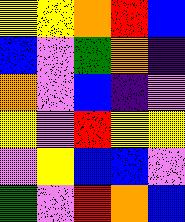[["yellow", "yellow", "orange", "red", "blue"], ["blue", "violet", "green", "orange", "indigo"], ["orange", "violet", "blue", "indigo", "violet"], ["yellow", "violet", "red", "yellow", "yellow"], ["violet", "yellow", "blue", "blue", "violet"], ["green", "violet", "red", "orange", "blue"]]